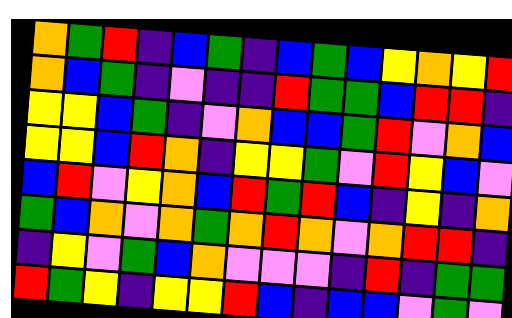[["orange", "green", "red", "indigo", "blue", "green", "indigo", "blue", "green", "blue", "yellow", "orange", "yellow", "red"], ["orange", "blue", "green", "indigo", "violet", "indigo", "indigo", "red", "green", "green", "blue", "red", "red", "indigo"], ["yellow", "yellow", "blue", "green", "indigo", "violet", "orange", "blue", "blue", "green", "red", "violet", "orange", "blue"], ["yellow", "yellow", "blue", "red", "orange", "indigo", "yellow", "yellow", "green", "violet", "red", "yellow", "blue", "violet"], ["blue", "red", "violet", "yellow", "orange", "blue", "red", "green", "red", "blue", "indigo", "yellow", "indigo", "orange"], ["green", "blue", "orange", "violet", "orange", "green", "orange", "red", "orange", "violet", "orange", "red", "red", "indigo"], ["indigo", "yellow", "violet", "green", "blue", "orange", "violet", "violet", "violet", "indigo", "red", "indigo", "green", "green"], ["red", "green", "yellow", "indigo", "yellow", "yellow", "red", "blue", "indigo", "blue", "blue", "violet", "green", "violet"]]